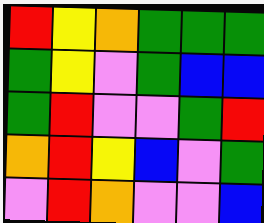[["red", "yellow", "orange", "green", "green", "green"], ["green", "yellow", "violet", "green", "blue", "blue"], ["green", "red", "violet", "violet", "green", "red"], ["orange", "red", "yellow", "blue", "violet", "green"], ["violet", "red", "orange", "violet", "violet", "blue"]]